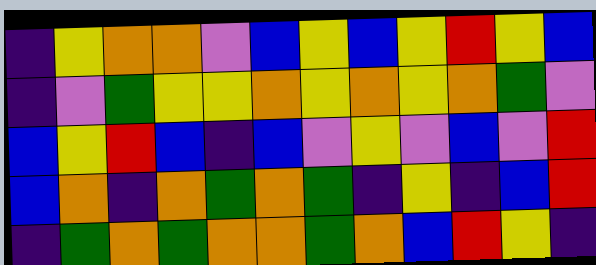[["indigo", "yellow", "orange", "orange", "violet", "blue", "yellow", "blue", "yellow", "red", "yellow", "blue"], ["indigo", "violet", "green", "yellow", "yellow", "orange", "yellow", "orange", "yellow", "orange", "green", "violet"], ["blue", "yellow", "red", "blue", "indigo", "blue", "violet", "yellow", "violet", "blue", "violet", "red"], ["blue", "orange", "indigo", "orange", "green", "orange", "green", "indigo", "yellow", "indigo", "blue", "red"], ["indigo", "green", "orange", "green", "orange", "orange", "green", "orange", "blue", "red", "yellow", "indigo"]]